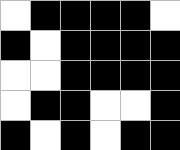[["white", "black", "black", "black", "black", "white"], ["black", "white", "black", "black", "black", "black"], ["white", "white", "black", "black", "black", "black"], ["white", "black", "black", "white", "white", "black"], ["black", "white", "black", "white", "black", "black"]]